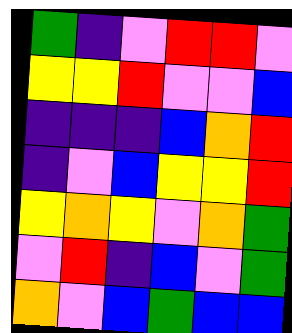[["green", "indigo", "violet", "red", "red", "violet"], ["yellow", "yellow", "red", "violet", "violet", "blue"], ["indigo", "indigo", "indigo", "blue", "orange", "red"], ["indigo", "violet", "blue", "yellow", "yellow", "red"], ["yellow", "orange", "yellow", "violet", "orange", "green"], ["violet", "red", "indigo", "blue", "violet", "green"], ["orange", "violet", "blue", "green", "blue", "blue"]]